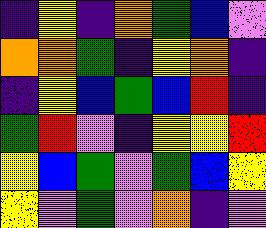[["indigo", "yellow", "indigo", "orange", "green", "blue", "violet"], ["orange", "orange", "green", "indigo", "yellow", "orange", "indigo"], ["indigo", "yellow", "blue", "green", "blue", "red", "indigo"], ["green", "red", "violet", "indigo", "yellow", "yellow", "red"], ["yellow", "blue", "green", "violet", "green", "blue", "yellow"], ["yellow", "violet", "green", "violet", "orange", "indigo", "violet"]]